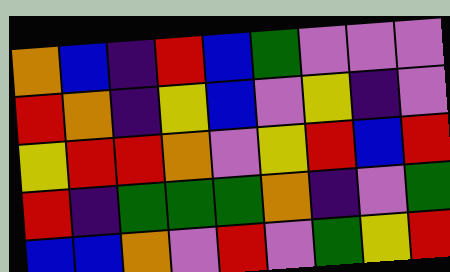[["orange", "blue", "indigo", "red", "blue", "green", "violet", "violet", "violet"], ["red", "orange", "indigo", "yellow", "blue", "violet", "yellow", "indigo", "violet"], ["yellow", "red", "red", "orange", "violet", "yellow", "red", "blue", "red"], ["red", "indigo", "green", "green", "green", "orange", "indigo", "violet", "green"], ["blue", "blue", "orange", "violet", "red", "violet", "green", "yellow", "red"]]